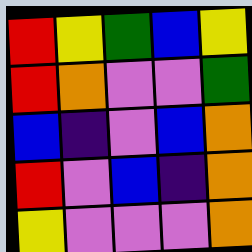[["red", "yellow", "green", "blue", "yellow"], ["red", "orange", "violet", "violet", "green"], ["blue", "indigo", "violet", "blue", "orange"], ["red", "violet", "blue", "indigo", "orange"], ["yellow", "violet", "violet", "violet", "orange"]]